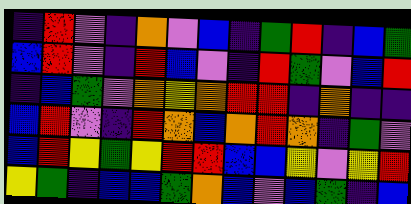[["indigo", "red", "violet", "indigo", "orange", "violet", "blue", "indigo", "green", "red", "indigo", "blue", "green"], ["blue", "red", "violet", "indigo", "red", "blue", "violet", "indigo", "red", "green", "violet", "blue", "red"], ["indigo", "blue", "green", "violet", "orange", "yellow", "orange", "red", "red", "indigo", "orange", "indigo", "indigo"], ["blue", "red", "violet", "indigo", "red", "orange", "blue", "orange", "red", "orange", "indigo", "green", "violet"], ["blue", "red", "yellow", "green", "yellow", "red", "red", "blue", "blue", "yellow", "violet", "yellow", "red"], ["yellow", "green", "indigo", "blue", "blue", "green", "orange", "blue", "violet", "blue", "green", "indigo", "blue"]]